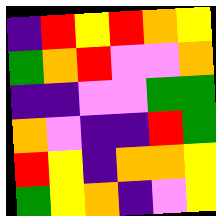[["indigo", "red", "yellow", "red", "orange", "yellow"], ["green", "orange", "red", "violet", "violet", "orange"], ["indigo", "indigo", "violet", "violet", "green", "green"], ["orange", "violet", "indigo", "indigo", "red", "green"], ["red", "yellow", "indigo", "orange", "orange", "yellow"], ["green", "yellow", "orange", "indigo", "violet", "yellow"]]